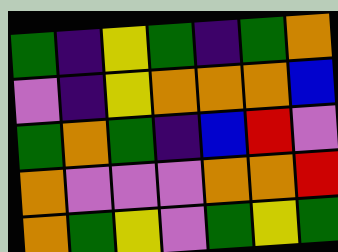[["green", "indigo", "yellow", "green", "indigo", "green", "orange"], ["violet", "indigo", "yellow", "orange", "orange", "orange", "blue"], ["green", "orange", "green", "indigo", "blue", "red", "violet"], ["orange", "violet", "violet", "violet", "orange", "orange", "red"], ["orange", "green", "yellow", "violet", "green", "yellow", "green"]]